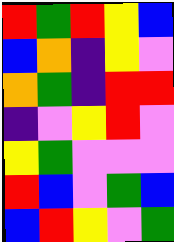[["red", "green", "red", "yellow", "blue"], ["blue", "orange", "indigo", "yellow", "violet"], ["orange", "green", "indigo", "red", "red"], ["indigo", "violet", "yellow", "red", "violet"], ["yellow", "green", "violet", "violet", "violet"], ["red", "blue", "violet", "green", "blue"], ["blue", "red", "yellow", "violet", "green"]]